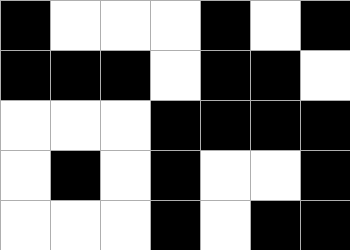[["black", "white", "white", "white", "black", "white", "black"], ["black", "black", "black", "white", "black", "black", "white"], ["white", "white", "white", "black", "black", "black", "black"], ["white", "black", "white", "black", "white", "white", "black"], ["white", "white", "white", "black", "white", "black", "black"]]